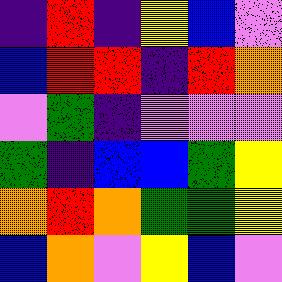[["indigo", "red", "indigo", "yellow", "blue", "violet"], ["blue", "red", "red", "indigo", "red", "orange"], ["violet", "green", "indigo", "violet", "violet", "violet"], ["green", "indigo", "blue", "blue", "green", "yellow"], ["orange", "red", "orange", "green", "green", "yellow"], ["blue", "orange", "violet", "yellow", "blue", "violet"]]